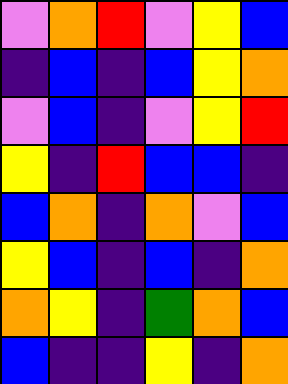[["violet", "orange", "red", "violet", "yellow", "blue"], ["indigo", "blue", "indigo", "blue", "yellow", "orange"], ["violet", "blue", "indigo", "violet", "yellow", "red"], ["yellow", "indigo", "red", "blue", "blue", "indigo"], ["blue", "orange", "indigo", "orange", "violet", "blue"], ["yellow", "blue", "indigo", "blue", "indigo", "orange"], ["orange", "yellow", "indigo", "green", "orange", "blue"], ["blue", "indigo", "indigo", "yellow", "indigo", "orange"]]